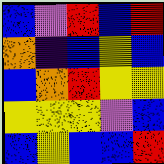[["blue", "violet", "red", "blue", "red"], ["orange", "indigo", "blue", "yellow", "blue"], ["blue", "orange", "red", "yellow", "yellow"], ["yellow", "yellow", "yellow", "violet", "blue"], ["blue", "yellow", "blue", "blue", "red"]]